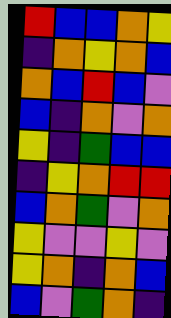[["red", "blue", "blue", "orange", "yellow"], ["indigo", "orange", "yellow", "orange", "blue"], ["orange", "blue", "red", "blue", "violet"], ["blue", "indigo", "orange", "violet", "orange"], ["yellow", "indigo", "green", "blue", "blue"], ["indigo", "yellow", "orange", "red", "red"], ["blue", "orange", "green", "violet", "orange"], ["yellow", "violet", "violet", "yellow", "violet"], ["yellow", "orange", "indigo", "orange", "blue"], ["blue", "violet", "green", "orange", "indigo"]]